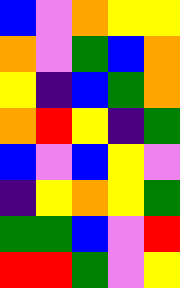[["blue", "violet", "orange", "yellow", "yellow"], ["orange", "violet", "green", "blue", "orange"], ["yellow", "indigo", "blue", "green", "orange"], ["orange", "red", "yellow", "indigo", "green"], ["blue", "violet", "blue", "yellow", "violet"], ["indigo", "yellow", "orange", "yellow", "green"], ["green", "green", "blue", "violet", "red"], ["red", "red", "green", "violet", "yellow"]]